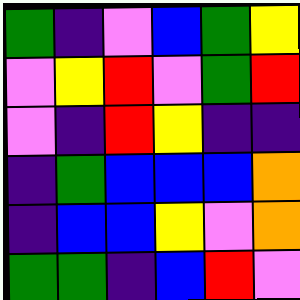[["green", "indigo", "violet", "blue", "green", "yellow"], ["violet", "yellow", "red", "violet", "green", "red"], ["violet", "indigo", "red", "yellow", "indigo", "indigo"], ["indigo", "green", "blue", "blue", "blue", "orange"], ["indigo", "blue", "blue", "yellow", "violet", "orange"], ["green", "green", "indigo", "blue", "red", "violet"]]